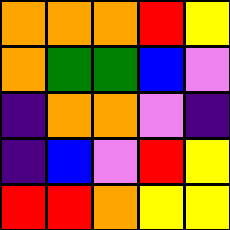[["orange", "orange", "orange", "red", "yellow"], ["orange", "green", "green", "blue", "violet"], ["indigo", "orange", "orange", "violet", "indigo"], ["indigo", "blue", "violet", "red", "yellow"], ["red", "red", "orange", "yellow", "yellow"]]